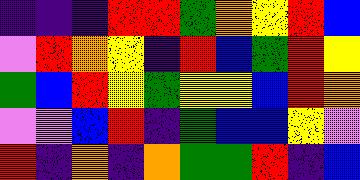[["indigo", "indigo", "indigo", "red", "red", "green", "orange", "yellow", "red", "blue"], ["violet", "red", "orange", "yellow", "indigo", "red", "blue", "green", "red", "yellow"], ["green", "blue", "red", "yellow", "green", "yellow", "yellow", "blue", "red", "orange"], ["violet", "violet", "blue", "red", "indigo", "green", "blue", "blue", "yellow", "violet"], ["red", "indigo", "orange", "indigo", "orange", "green", "green", "red", "indigo", "blue"]]